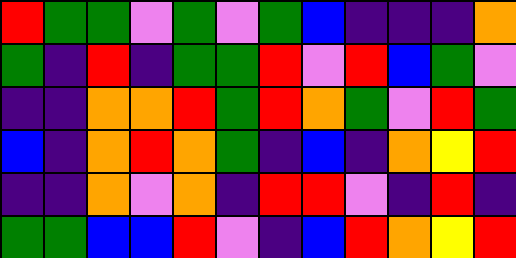[["red", "green", "green", "violet", "green", "violet", "green", "blue", "indigo", "indigo", "indigo", "orange"], ["green", "indigo", "red", "indigo", "green", "green", "red", "violet", "red", "blue", "green", "violet"], ["indigo", "indigo", "orange", "orange", "red", "green", "red", "orange", "green", "violet", "red", "green"], ["blue", "indigo", "orange", "red", "orange", "green", "indigo", "blue", "indigo", "orange", "yellow", "red"], ["indigo", "indigo", "orange", "violet", "orange", "indigo", "red", "red", "violet", "indigo", "red", "indigo"], ["green", "green", "blue", "blue", "red", "violet", "indigo", "blue", "red", "orange", "yellow", "red"]]